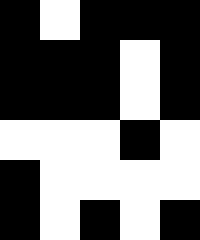[["black", "white", "black", "black", "black"], ["black", "black", "black", "white", "black"], ["black", "black", "black", "white", "black"], ["white", "white", "white", "black", "white"], ["black", "white", "white", "white", "white"], ["black", "white", "black", "white", "black"]]